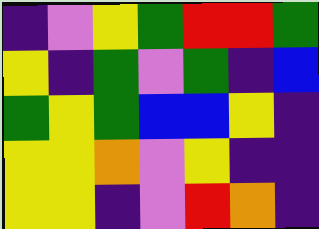[["indigo", "violet", "yellow", "green", "red", "red", "green"], ["yellow", "indigo", "green", "violet", "green", "indigo", "blue"], ["green", "yellow", "green", "blue", "blue", "yellow", "indigo"], ["yellow", "yellow", "orange", "violet", "yellow", "indigo", "indigo"], ["yellow", "yellow", "indigo", "violet", "red", "orange", "indigo"]]